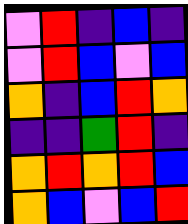[["violet", "red", "indigo", "blue", "indigo"], ["violet", "red", "blue", "violet", "blue"], ["orange", "indigo", "blue", "red", "orange"], ["indigo", "indigo", "green", "red", "indigo"], ["orange", "red", "orange", "red", "blue"], ["orange", "blue", "violet", "blue", "red"]]